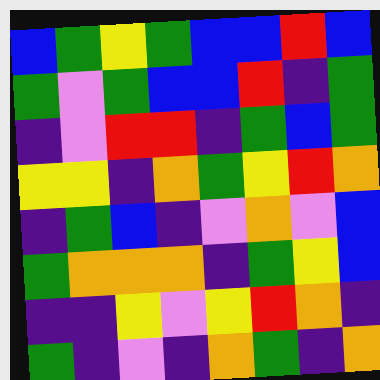[["blue", "green", "yellow", "green", "blue", "blue", "red", "blue"], ["green", "violet", "green", "blue", "blue", "red", "indigo", "green"], ["indigo", "violet", "red", "red", "indigo", "green", "blue", "green"], ["yellow", "yellow", "indigo", "orange", "green", "yellow", "red", "orange"], ["indigo", "green", "blue", "indigo", "violet", "orange", "violet", "blue"], ["green", "orange", "orange", "orange", "indigo", "green", "yellow", "blue"], ["indigo", "indigo", "yellow", "violet", "yellow", "red", "orange", "indigo"], ["green", "indigo", "violet", "indigo", "orange", "green", "indigo", "orange"]]